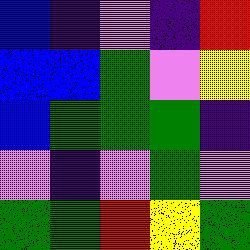[["blue", "indigo", "violet", "indigo", "red"], ["blue", "blue", "green", "violet", "yellow"], ["blue", "green", "green", "green", "indigo"], ["violet", "indigo", "violet", "green", "violet"], ["green", "green", "red", "yellow", "green"]]